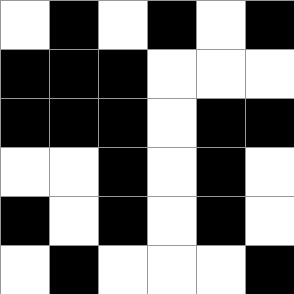[["white", "black", "white", "black", "white", "black"], ["black", "black", "black", "white", "white", "white"], ["black", "black", "black", "white", "black", "black"], ["white", "white", "black", "white", "black", "white"], ["black", "white", "black", "white", "black", "white"], ["white", "black", "white", "white", "white", "black"]]